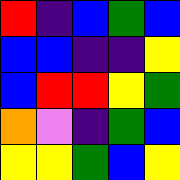[["red", "indigo", "blue", "green", "blue"], ["blue", "blue", "indigo", "indigo", "yellow"], ["blue", "red", "red", "yellow", "green"], ["orange", "violet", "indigo", "green", "blue"], ["yellow", "yellow", "green", "blue", "yellow"]]